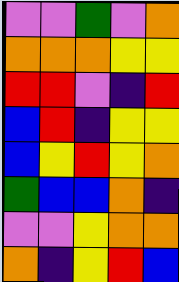[["violet", "violet", "green", "violet", "orange"], ["orange", "orange", "orange", "yellow", "yellow"], ["red", "red", "violet", "indigo", "red"], ["blue", "red", "indigo", "yellow", "yellow"], ["blue", "yellow", "red", "yellow", "orange"], ["green", "blue", "blue", "orange", "indigo"], ["violet", "violet", "yellow", "orange", "orange"], ["orange", "indigo", "yellow", "red", "blue"]]